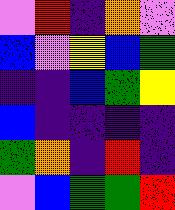[["violet", "red", "indigo", "orange", "violet"], ["blue", "violet", "yellow", "blue", "green"], ["indigo", "indigo", "blue", "green", "yellow"], ["blue", "indigo", "indigo", "indigo", "indigo"], ["green", "orange", "indigo", "red", "indigo"], ["violet", "blue", "green", "green", "red"]]